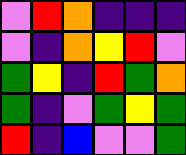[["violet", "red", "orange", "indigo", "indigo", "indigo"], ["violet", "indigo", "orange", "yellow", "red", "violet"], ["green", "yellow", "indigo", "red", "green", "orange"], ["green", "indigo", "violet", "green", "yellow", "green"], ["red", "indigo", "blue", "violet", "violet", "green"]]